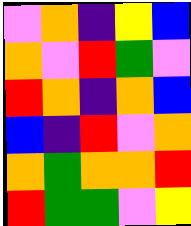[["violet", "orange", "indigo", "yellow", "blue"], ["orange", "violet", "red", "green", "violet"], ["red", "orange", "indigo", "orange", "blue"], ["blue", "indigo", "red", "violet", "orange"], ["orange", "green", "orange", "orange", "red"], ["red", "green", "green", "violet", "yellow"]]